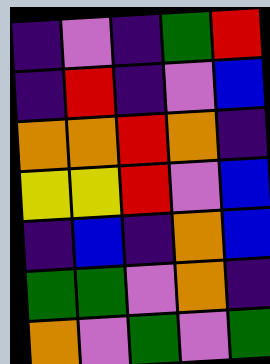[["indigo", "violet", "indigo", "green", "red"], ["indigo", "red", "indigo", "violet", "blue"], ["orange", "orange", "red", "orange", "indigo"], ["yellow", "yellow", "red", "violet", "blue"], ["indigo", "blue", "indigo", "orange", "blue"], ["green", "green", "violet", "orange", "indigo"], ["orange", "violet", "green", "violet", "green"]]